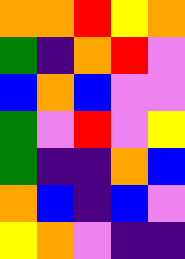[["orange", "orange", "red", "yellow", "orange"], ["green", "indigo", "orange", "red", "violet"], ["blue", "orange", "blue", "violet", "violet"], ["green", "violet", "red", "violet", "yellow"], ["green", "indigo", "indigo", "orange", "blue"], ["orange", "blue", "indigo", "blue", "violet"], ["yellow", "orange", "violet", "indigo", "indigo"]]